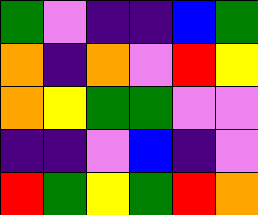[["green", "violet", "indigo", "indigo", "blue", "green"], ["orange", "indigo", "orange", "violet", "red", "yellow"], ["orange", "yellow", "green", "green", "violet", "violet"], ["indigo", "indigo", "violet", "blue", "indigo", "violet"], ["red", "green", "yellow", "green", "red", "orange"]]